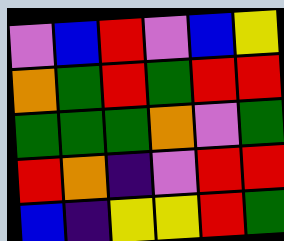[["violet", "blue", "red", "violet", "blue", "yellow"], ["orange", "green", "red", "green", "red", "red"], ["green", "green", "green", "orange", "violet", "green"], ["red", "orange", "indigo", "violet", "red", "red"], ["blue", "indigo", "yellow", "yellow", "red", "green"]]